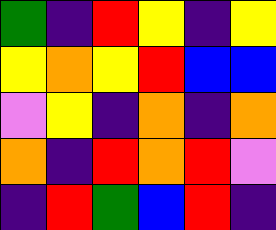[["green", "indigo", "red", "yellow", "indigo", "yellow"], ["yellow", "orange", "yellow", "red", "blue", "blue"], ["violet", "yellow", "indigo", "orange", "indigo", "orange"], ["orange", "indigo", "red", "orange", "red", "violet"], ["indigo", "red", "green", "blue", "red", "indigo"]]